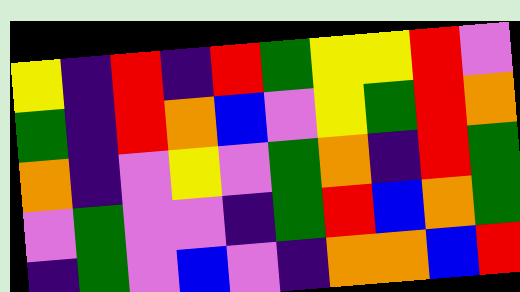[["yellow", "indigo", "red", "indigo", "red", "green", "yellow", "yellow", "red", "violet"], ["green", "indigo", "red", "orange", "blue", "violet", "yellow", "green", "red", "orange"], ["orange", "indigo", "violet", "yellow", "violet", "green", "orange", "indigo", "red", "green"], ["violet", "green", "violet", "violet", "indigo", "green", "red", "blue", "orange", "green"], ["indigo", "green", "violet", "blue", "violet", "indigo", "orange", "orange", "blue", "red"]]